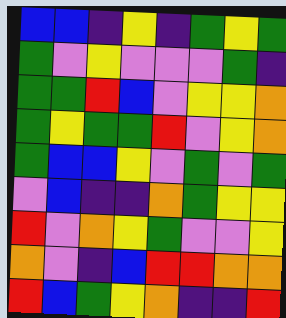[["blue", "blue", "indigo", "yellow", "indigo", "green", "yellow", "green"], ["green", "violet", "yellow", "violet", "violet", "violet", "green", "indigo"], ["green", "green", "red", "blue", "violet", "yellow", "yellow", "orange"], ["green", "yellow", "green", "green", "red", "violet", "yellow", "orange"], ["green", "blue", "blue", "yellow", "violet", "green", "violet", "green"], ["violet", "blue", "indigo", "indigo", "orange", "green", "yellow", "yellow"], ["red", "violet", "orange", "yellow", "green", "violet", "violet", "yellow"], ["orange", "violet", "indigo", "blue", "red", "red", "orange", "orange"], ["red", "blue", "green", "yellow", "orange", "indigo", "indigo", "red"]]